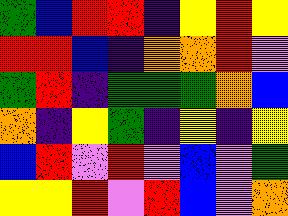[["green", "blue", "red", "red", "indigo", "yellow", "red", "yellow"], ["red", "red", "blue", "indigo", "orange", "orange", "red", "violet"], ["green", "red", "indigo", "green", "green", "green", "orange", "blue"], ["orange", "indigo", "yellow", "green", "indigo", "yellow", "indigo", "yellow"], ["blue", "red", "violet", "red", "violet", "blue", "violet", "green"], ["yellow", "yellow", "red", "violet", "red", "blue", "violet", "orange"]]